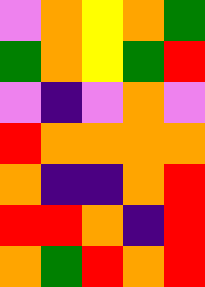[["violet", "orange", "yellow", "orange", "green"], ["green", "orange", "yellow", "green", "red"], ["violet", "indigo", "violet", "orange", "violet"], ["red", "orange", "orange", "orange", "orange"], ["orange", "indigo", "indigo", "orange", "red"], ["red", "red", "orange", "indigo", "red"], ["orange", "green", "red", "orange", "red"]]